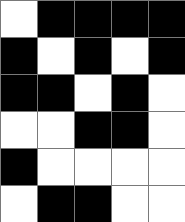[["white", "black", "black", "black", "black"], ["black", "white", "black", "white", "black"], ["black", "black", "white", "black", "white"], ["white", "white", "black", "black", "white"], ["black", "white", "white", "white", "white"], ["white", "black", "black", "white", "white"]]